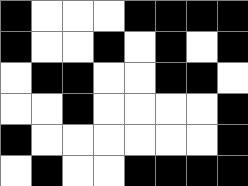[["black", "white", "white", "white", "black", "black", "black", "black"], ["black", "white", "white", "black", "white", "black", "white", "black"], ["white", "black", "black", "white", "white", "black", "black", "white"], ["white", "white", "black", "white", "white", "white", "white", "black"], ["black", "white", "white", "white", "white", "white", "white", "black"], ["white", "black", "white", "white", "black", "black", "black", "black"]]